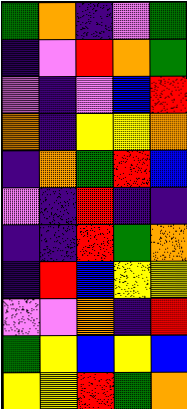[["green", "orange", "indigo", "violet", "green"], ["indigo", "violet", "red", "orange", "green"], ["violet", "indigo", "violet", "blue", "red"], ["orange", "indigo", "yellow", "yellow", "orange"], ["indigo", "orange", "green", "red", "blue"], ["violet", "indigo", "red", "indigo", "indigo"], ["indigo", "indigo", "red", "green", "orange"], ["indigo", "red", "blue", "yellow", "yellow"], ["violet", "violet", "orange", "indigo", "red"], ["green", "yellow", "blue", "yellow", "blue"], ["yellow", "yellow", "red", "green", "orange"]]